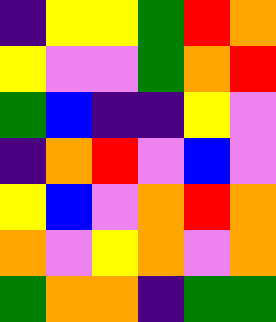[["indigo", "yellow", "yellow", "green", "red", "orange"], ["yellow", "violet", "violet", "green", "orange", "red"], ["green", "blue", "indigo", "indigo", "yellow", "violet"], ["indigo", "orange", "red", "violet", "blue", "violet"], ["yellow", "blue", "violet", "orange", "red", "orange"], ["orange", "violet", "yellow", "orange", "violet", "orange"], ["green", "orange", "orange", "indigo", "green", "green"]]